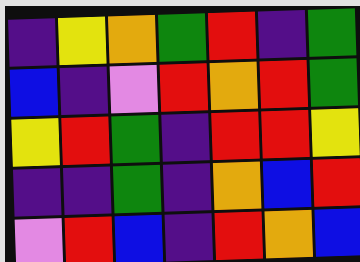[["indigo", "yellow", "orange", "green", "red", "indigo", "green"], ["blue", "indigo", "violet", "red", "orange", "red", "green"], ["yellow", "red", "green", "indigo", "red", "red", "yellow"], ["indigo", "indigo", "green", "indigo", "orange", "blue", "red"], ["violet", "red", "blue", "indigo", "red", "orange", "blue"]]